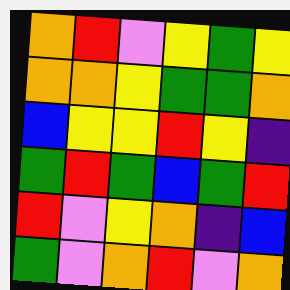[["orange", "red", "violet", "yellow", "green", "yellow"], ["orange", "orange", "yellow", "green", "green", "orange"], ["blue", "yellow", "yellow", "red", "yellow", "indigo"], ["green", "red", "green", "blue", "green", "red"], ["red", "violet", "yellow", "orange", "indigo", "blue"], ["green", "violet", "orange", "red", "violet", "orange"]]